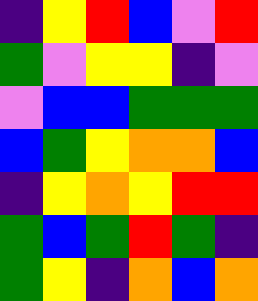[["indigo", "yellow", "red", "blue", "violet", "red"], ["green", "violet", "yellow", "yellow", "indigo", "violet"], ["violet", "blue", "blue", "green", "green", "green"], ["blue", "green", "yellow", "orange", "orange", "blue"], ["indigo", "yellow", "orange", "yellow", "red", "red"], ["green", "blue", "green", "red", "green", "indigo"], ["green", "yellow", "indigo", "orange", "blue", "orange"]]